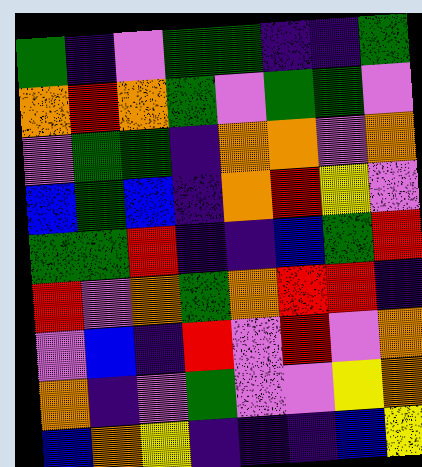[["green", "indigo", "violet", "green", "green", "indigo", "indigo", "green"], ["orange", "red", "orange", "green", "violet", "green", "green", "violet"], ["violet", "green", "green", "indigo", "orange", "orange", "violet", "orange"], ["blue", "green", "blue", "indigo", "orange", "red", "yellow", "violet"], ["green", "green", "red", "indigo", "indigo", "blue", "green", "red"], ["red", "violet", "orange", "green", "orange", "red", "red", "indigo"], ["violet", "blue", "indigo", "red", "violet", "red", "violet", "orange"], ["orange", "indigo", "violet", "green", "violet", "violet", "yellow", "orange"], ["blue", "orange", "yellow", "indigo", "indigo", "indigo", "blue", "yellow"]]